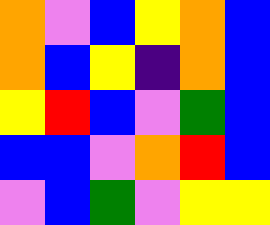[["orange", "violet", "blue", "yellow", "orange", "blue"], ["orange", "blue", "yellow", "indigo", "orange", "blue"], ["yellow", "red", "blue", "violet", "green", "blue"], ["blue", "blue", "violet", "orange", "red", "blue"], ["violet", "blue", "green", "violet", "yellow", "yellow"]]